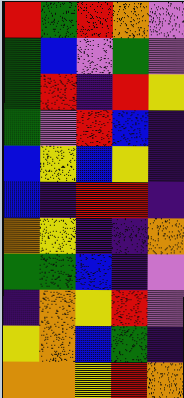[["red", "green", "red", "orange", "violet"], ["green", "blue", "violet", "green", "violet"], ["green", "red", "indigo", "red", "yellow"], ["green", "violet", "red", "blue", "indigo"], ["blue", "yellow", "blue", "yellow", "indigo"], ["blue", "indigo", "red", "red", "indigo"], ["orange", "yellow", "indigo", "indigo", "orange"], ["green", "green", "blue", "indigo", "violet"], ["indigo", "orange", "yellow", "red", "violet"], ["yellow", "orange", "blue", "green", "indigo"], ["orange", "orange", "yellow", "red", "orange"]]